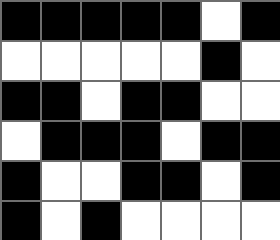[["black", "black", "black", "black", "black", "white", "black"], ["white", "white", "white", "white", "white", "black", "white"], ["black", "black", "white", "black", "black", "white", "white"], ["white", "black", "black", "black", "white", "black", "black"], ["black", "white", "white", "black", "black", "white", "black"], ["black", "white", "black", "white", "white", "white", "white"]]